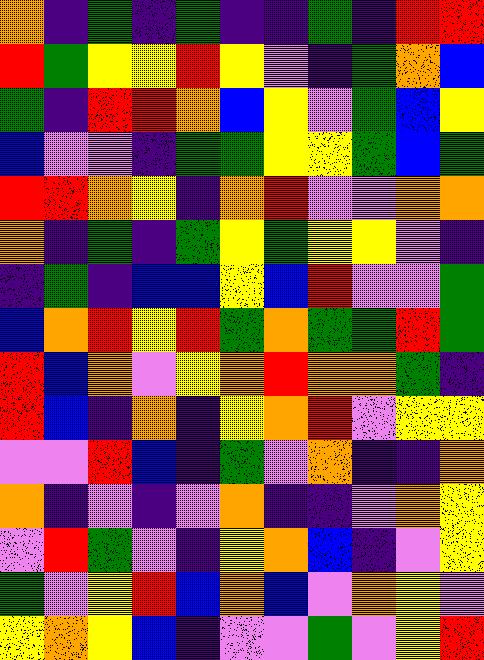[["orange", "indigo", "green", "indigo", "green", "indigo", "indigo", "green", "indigo", "red", "red"], ["red", "green", "yellow", "yellow", "red", "yellow", "violet", "indigo", "green", "orange", "blue"], ["green", "indigo", "red", "red", "orange", "blue", "yellow", "violet", "green", "blue", "yellow"], ["blue", "violet", "violet", "indigo", "green", "green", "yellow", "yellow", "green", "blue", "green"], ["red", "red", "orange", "yellow", "indigo", "orange", "red", "violet", "violet", "orange", "orange"], ["orange", "indigo", "green", "indigo", "green", "yellow", "green", "yellow", "yellow", "violet", "indigo"], ["indigo", "green", "indigo", "blue", "blue", "yellow", "blue", "red", "violet", "violet", "green"], ["blue", "orange", "red", "yellow", "red", "green", "orange", "green", "green", "red", "green"], ["red", "blue", "orange", "violet", "yellow", "orange", "red", "orange", "orange", "green", "indigo"], ["red", "blue", "indigo", "orange", "indigo", "yellow", "orange", "red", "violet", "yellow", "yellow"], ["violet", "violet", "red", "blue", "indigo", "green", "violet", "orange", "indigo", "indigo", "orange"], ["orange", "indigo", "violet", "indigo", "violet", "orange", "indigo", "indigo", "violet", "orange", "yellow"], ["violet", "red", "green", "violet", "indigo", "yellow", "orange", "blue", "indigo", "violet", "yellow"], ["green", "violet", "yellow", "red", "blue", "orange", "blue", "violet", "orange", "yellow", "violet"], ["yellow", "orange", "yellow", "blue", "indigo", "violet", "violet", "green", "violet", "yellow", "red"]]